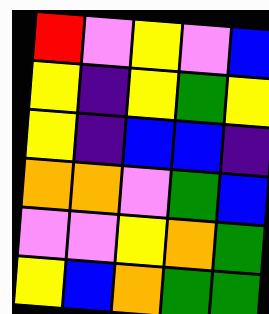[["red", "violet", "yellow", "violet", "blue"], ["yellow", "indigo", "yellow", "green", "yellow"], ["yellow", "indigo", "blue", "blue", "indigo"], ["orange", "orange", "violet", "green", "blue"], ["violet", "violet", "yellow", "orange", "green"], ["yellow", "blue", "orange", "green", "green"]]